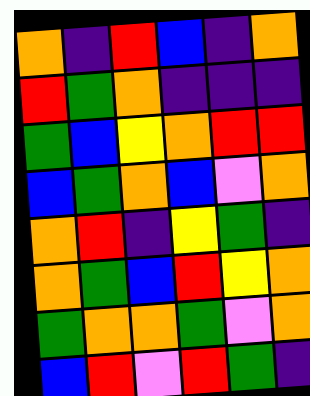[["orange", "indigo", "red", "blue", "indigo", "orange"], ["red", "green", "orange", "indigo", "indigo", "indigo"], ["green", "blue", "yellow", "orange", "red", "red"], ["blue", "green", "orange", "blue", "violet", "orange"], ["orange", "red", "indigo", "yellow", "green", "indigo"], ["orange", "green", "blue", "red", "yellow", "orange"], ["green", "orange", "orange", "green", "violet", "orange"], ["blue", "red", "violet", "red", "green", "indigo"]]